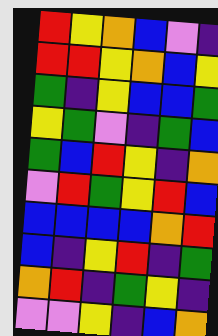[["red", "yellow", "orange", "blue", "violet", "indigo"], ["red", "red", "yellow", "orange", "blue", "yellow"], ["green", "indigo", "yellow", "blue", "blue", "green"], ["yellow", "green", "violet", "indigo", "green", "blue"], ["green", "blue", "red", "yellow", "indigo", "orange"], ["violet", "red", "green", "yellow", "red", "blue"], ["blue", "blue", "blue", "blue", "orange", "red"], ["blue", "indigo", "yellow", "red", "indigo", "green"], ["orange", "red", "indigo", "green", "yellow", "indigo"], ["violet", "violet", "yellow", "indigo", "blue", "orange"]]